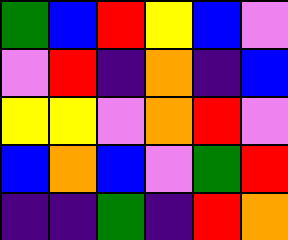[["green", "blue", "red", "yellow", "blue", "violet"], ["violet", "red", "indigo", "orange", "indigo", "blue"], ["yellow", "yellow", "violet", "orange", "red", "violet"], ["blue", "orange", "blue", "violet", "green", "red"], ["indigo", "indigo", "green", "indigo", "red", "orange"]]